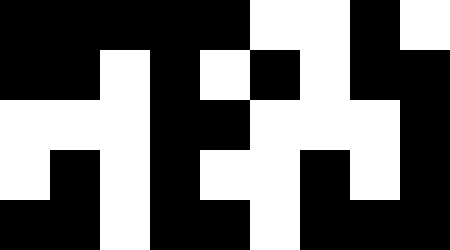[["black", "black", "black", "black", "black", "white", "white", "black", "white"], ["black", "black", "white", "black", "white", "black", "white", "black", "black"], ["white", "white", "white", "black", "black", "white", "white", "white", "black"], ["white", "black", "white", "black", "white", "white", "black", "white", "black"], ["black", "black", "white", "black", "black", "white", "black", "black", "black"]]